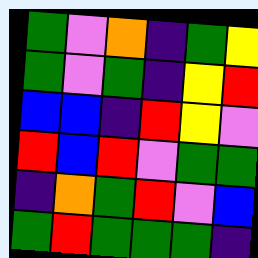[["green", "violet", "orange", "indigo", "green", "yellow"], ["green", "violet", "green", "indigo", "yellow", "red"], ["blue", "blue", "indigo", "red", "yellow", "violet"], ["red", "blue", "red", "violet", "green", "green"], ["indigo", "orange", "green", "red", "violet", "blue"], ["green", "red", "green", "green", "green", "indigo"]]